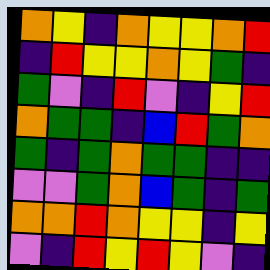[["orange", "yellow", "indigo", "orange", "yellow", "yellow", "orange", "red"], ["indigo", "red", "yellow", "yellow", "orange", "yellow", "green", "indigo"], ["green", "violet", "indigo", "red", "violet", "indigo", "yellow", "red"], ["orange", "green", "green", "indigo", "blue", "red", "green", "orange"], ["green", "indigo", "green", "orange", "green", "green", "indigo", "indigo"], ["violet", "violet", "green", "orange", "blue", "green", "indigo", "green"], ["orange", "orange", "red", "orange", "yellow", "yellow", "indigo", "yellow"], ["violet", "indigo", "red", "yellow", "red", "yellow", "violet", "indigo"]]